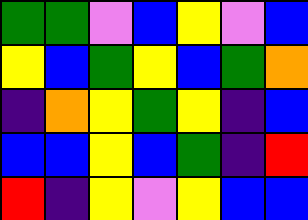[["green", "green", "violet", "blue", "yellow", "violet", "blue"], ["yellow", "blue", "green", "yellow", "blue", "green", "orange"], ["indigo", "orange", "yellow", "green", "yellow", "indigo", "blue"], ["blue", "blue", "yellow", "blue", "green", "indigo", "red"], ["red", "indigo", "yellow", "violet", "yellow", "blue", "blue"]]